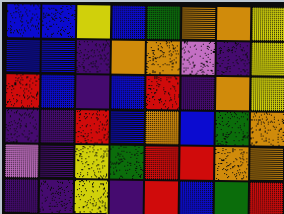[["blue", "blue", "yellow", "blue", "green", "orange", "orange", "yellow"], ["blue", "blue", "indigo", "orange", "orange", "violet", "indigo", "yellow"], ["red", "blue", "indigo", "blue", "red", "indigo", "orange", "yellow"], ["indigo", "indigo", "red", "blue", "orange", "blue", "green", "orange"], ["violet", "indigo", "yellow", "green", "red", "red", "orange", "orange"], ["indigo", "indigo", "yellow", "indigo", "red", "blue", "green", "red"]]